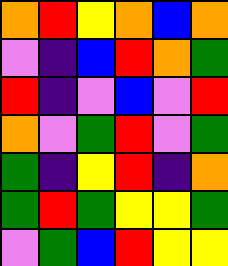[["orange", "red", "yellow", "orange", "blue", "orange"], ["violet", "indigo", "blue", "red", "orange", "green"], ["red", "indigo", "violet", "blue", "violet", "red"], ["orange", "violet", "green", "red", "violet", "green"], ["green", "indigo", "yellow", "red", "indigo", "orange"], ["green", "red", "green", "yellow", "yellow", "green"], ["violet", "green", "blue", "red", "yellow", "yellow"]]